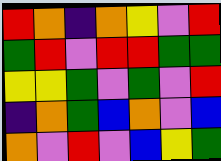[["red", "orange", "indigo", "orange", "yellow", "violet", "red"], ["green", "red", "violet", "red", "red", "green", "green"], ["yellow", "yellow", "green", "violet", "green", "violet", "red"], ["indigo", "orange", "green", "blue", "orange", "violet", "blue"], ["orange", "violet", "red", "violet", "blue", "yellow", "green"]]